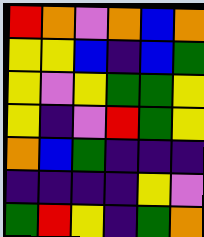[["red", "orange", "violet", "orange", "blue", "orange"], ["yellow", "yellow", "blue", "indigo", "blue", "green"], ["yellow", "violet", "yellow", "green", "green", "yellow"], ["yellow", "indigo", "violet", "red", "green", "yellow"], ["orange", "blue", "green", "indigo", "indigo", "indigo"], ["indigo", "indigo", "indigo", "indigo", "yellow", "violet"], ["green", "red", "yellow", "indigo", "green", "orange"]]